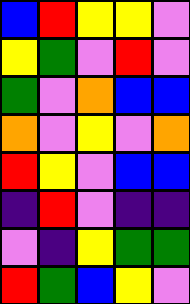[["blue", "red", "yellow", "yellow", "violet"], ["yellow", "green", "violet", "red", "violet"], ["green", "violet", "orange", "blue", "blue"], ["orange", "violet", "yellow", "violet", "orange"], ["red", "yellow", "violet", "blue", "blue"], ["indigo", "red", "violet", "indigo", "indigo"], ["violet", "indigo", "yellow", "green", "green"], ["red", "green", "blue", "yellow", "violet"]]